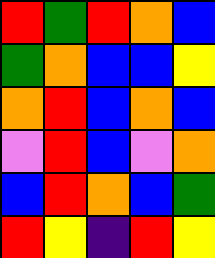[["red", "green", "red", "orange", "blue"], ["green", "orange", "blue", "blue", "yellow"], ["orange", "red", "blue", "orange", "blue"], ["violet", "red", "blue", "violet", "orange"], ["blue", "red", "orange", "blue", "green"], ["red", "yellow", "indigo", "red", "yellow"]]